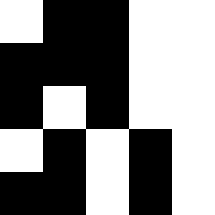[["white", "black", "black", "white", "white"], ["black", "black", "black", "white", "white"], ["black", "white", "black", "white", "white"], ["white", "black", "white", "black", "white"], ["black", "black", "white", "black", "white"]]